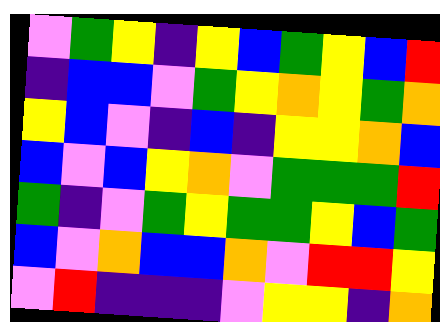[["violet", "green", "yellow", "indigo", "yellow", "blue", "green", "yellow", "blue", "red"], ["indigo", "blue", "blue", "violet", "green", "yellow", "orange", "yellow", "green", "orange"], ["yellow", "blue", "violet", "indigo", "blue", "indigo", "yellow", "yellow", "orange", "blue"], ["blue", "violet", "blue", "yellow", "orange", "violet", "green", "green", "green", "red"], ["green", "indigo", "violet", "green", "yellow", "green", "green", "yellow", "blue", "green"], ["blue", "violet", "orange", "blue", "blue", "orange", "violet", "red", "red", "yellow"], ["violet", "red", "indigo", "indigo", "indigo", "violet", "yellow", "yellow", "indigo", "orange"]]